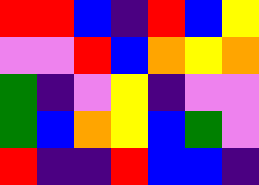[["red", "red", "blue", "indigo", "red", "blue", "yellow"], ["violet", "violet", "red", "blue", "orange", "yellow", "orange"], ["green", "indigo", "violet", "yellow", "indigo", "violet", "violet"], ["green", "blue", "orange", "yellow", "blue", "green", "violet"], ["red", "indigo", "indigo", "red", "blue", "blue", "indigo"]]